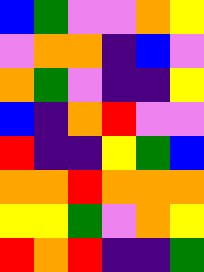[["blue", "green", "violet", "violet", "orange", "yellow"], ["violet", "orange", "orange", "indigo", "blue", "violet"], ["orange", "green", "violet", "indigo", "indigo", "yellow"], ["blue", "indigo", "orange", "red", "violet", "violet"], ["red", "indigo", "indigo", "yellow", "green", "blue"], ["orange", "orange", "red", "orange", "orange", "orange"], ["yellow", "yellow", "green", "violet", "orange", "yellow"], ["red", "orange", "red", "indigo", "indigo", "green"]]